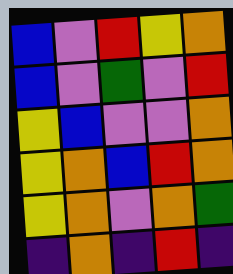[["blue", "violet", "red", "yellow", "orange"], ["blue", "violet", "green", "violet", "red"], ["yellow", "blue", "violet", "violet", "orange"], ["yellow", "orange", "blue", "red", "orange"], ["yellow", "orange", "violet", "orange", "green"], ["indigo", "orange", "indigo", "red", "indigo"]]